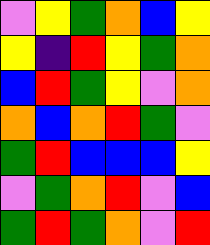[["violet", "yellow", "green", "orange", "blue", "yellow"], ["yellow", "indigo", "red", "yellow", "green", "orange"], ["blue", "red", "green", "yellow", "violet", "orange"], ["orange", "blue", "orange", "red", "green", "violet"], ["green", "red", "blue", "blue", "blue", "yellow"], ["violet", "green", "orange", "red", "violet", "blue"], ["green", "red", "green", "orange", "violet", "red"]]